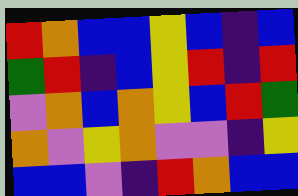[["red", "orange", "blue", "blue", "yellow", "blue", "indigo", "blue"], ["green", "red", "indigo", "blue", "yellow", "red", "indigo", "red"], ["violet", "orange", "blue", "orange", "yellow", "blue", "red", "green"], ["orange", "violet", "yellow", "orange", "violet", "violet", "indigo", "yellow"], ["blue", "blue", "violet", "indigo", "red", "orange", "blue", "blue"]]